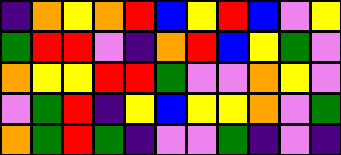[["indigo", "orange", "yellow", "orange", "red", "blue", "yellow", "red", "blue", "violet", "yellow"], ["green", "red", "red", "violet", "indigo", "orange", "red", "blue", "yellow", "green", "violet"], ["orange", "yellow", "yellow", "red", "red", "green", "violet", "violet", "orange", "yellow", "violet"], ["violet", "green", "red", "indigo", "yellow", "blue", "yellow", "yellow", "orange", "violet", "green"], ["orange", "green", "red", "green", "indigo", "violet", "violet", "green", "indigo", "violet", "indigo"]]